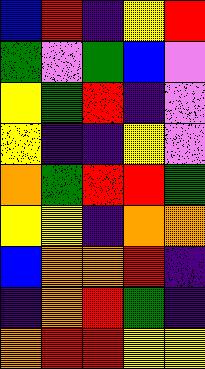[["blue", "red", "indigo", "yellow", "red"], ["green", "violet", "green", "blue", "violet"], ["yellow", "green", "red", "indigo", "violet"], ["yellow", "indigo", "indigo", "yellow", "violet"], ["orange", "green", "red", "red", "green"], ["yellow", "yellow", "indigo", "orange", "orange"], ["blue", "orange", "orange", "red", "indigo"], ["indigo", "orange", "red", "green", "indigo"], ["orange", "red", "red", "yellow", "yellow"]]